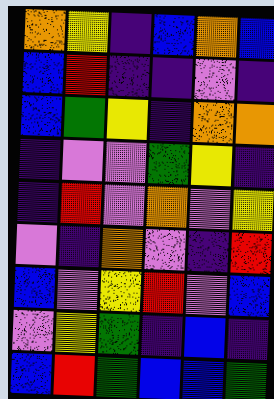[["orange", "yellow", "indigo", "blue", "orange", "blue"], ["blue", "red", "indigo", "indigo", "violet", "indigo"], ["blue", "green", "yellow", "indigo", "orange", "orange"], ["indigo", "violet", "violet", "green", "yellow", "indigo"], ["indigo", "red", "violet", "orange", "violet", "yellow"], ["violet", "indigo", "orange", "violet", "indigo", "red"], ["blue", "violet", "yellow", "red", "violet", "blue"], ["violet", "yellow", "green", "indigo", "blue", "indigo"], ["blue", "red", "green", "blue", "blue", "green"]]